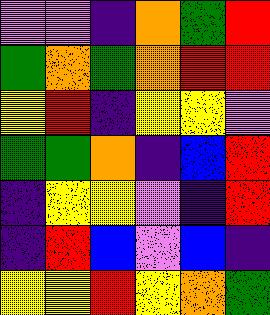[["violet", "violet", "indigo", "orange", "green", "red"], ["green", "orange", "green", "orange", "red", "red"], ["yellow", "red", "indigo", "yellow", "yellow", "violet"], ["green", "green", "orange", "indigo", "blue", "red"], ["indigo", "yellow", "yellow", "violet", "indigo", "red"], ["indigo", "red", "blue", "violet", "blue", "indigo"], ["yellow", "yellow", "red", "yellow", "orange", "green"]]